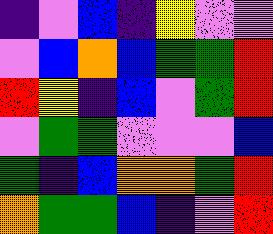[["indigo", "violet", "blue", "indigo", "yellow", "violet", "violet"], ["violet", "blue", "orange", "blue", "green", "green", "red"], ["red", "yellow", "indigo", "blue", "violet", "green", "red"], ["violet", "green", "green", "violet", "violet", "violet", "blue"], ["green", "indigo", "blue", "orange", "orange", "green", "red"], ["orange", "green", "green", "blue", "indigo", "violet", "red"]]